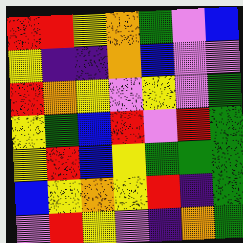[["red", "red", "yellow", "orange", "green", "violet", "blue"], ["yellow", "indigo", "indigo", "orange", "blue", "violet", "violet"], ["red", "orange", "yellow", "violet", "yellow", "violet", "green"], ["yellow", "green", "blue", "red", "violet", "red", "green"], ["yellow", "red", "blue", "yellow", "green", "green", "green"], ["blue", "yellow", "orange", "yellow", "red", "indigo", "green"], ["violet", "red", "yellow", "violet", "indigo", "orange", "green"]]